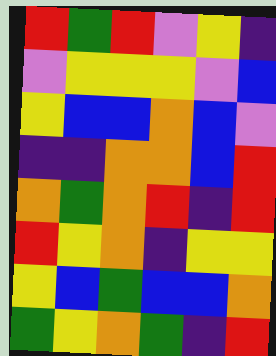[["red", "green", "red", "violet", "yellow", "indigo"], ["violet", "yellow", "yellow", "yellow", "violet", "blue"], ["yellow", "blue", "blue", "orange", "blue", "violet"], ["indigo", "indigo", "orange", "orange", "blue", "red"], ["orange", "green", "orange", "red", "indigo", "red"], ["red", "yellow", "orange", "indigo", "yellow", "yellow"], ["yellow", "blue", "green", "blue", "blue", "orange"], ["green", "yellow", "orange", "green", "indigo", "red"]]